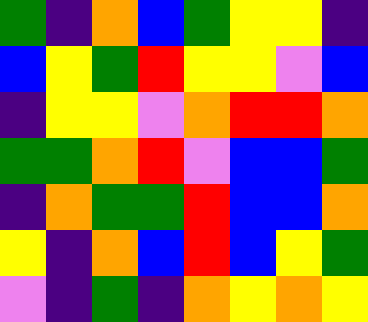[["green", "indigo", "orange", "blue", "green", "yellow", "yellow", "indigo"], ["blue", "yellow", "green", "red", "yellow", "yellow", "violet", "blue"], ["indigo", "yellow", "yellow", "violet", "orange", "red", "red", "orange"], ["green", "green", "orange", "red", "violet", "blue", "blue", "green"], ["indigo", "orange", "green", "green", "red", "blue", "blue", "orange"], ["yellow", "indigo", "orange", "blue", "red", "blue", "yellow", "green"], ["violet", "indigo", "green", "indigo", "orange", "yellow", "orange", "yellow"]]